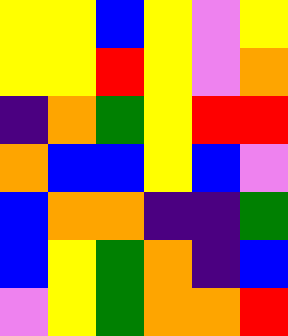[["yellow", "yellow", "blue", "yellow", "violet", "yellow"], ["yellow", "yellow", "red", "yellow", "violet", "orange"], ["indigo", "orange", "green", "yellow", "red", "red"], ["orange", "blue", "blue", "yellow", "blue", "violet"], ["blue", "orange", "orange", "indigo", "indigo", "green"], ["blue", "yellow", "green", "orange", "indigo", "blue"], ["violet", "yellow", "green", "orange", "orange", "red"]]